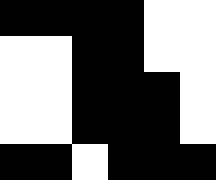[["black", "black", "black", "black", "white", "white"], ["white", "white", "black", "black", "white", "white"], ["white", "white", "black", "black", "black", "white"], ["white", "white", "black", "black", "black", "white"], ["black", "black", "white", "black", "black", "black"]]